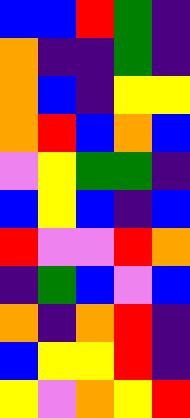[["blue", "blue", "red", "green", "indigo"], ["orange", "indigo", "indigo", "green", "indigo"], ["orange", "blue", "indigo", "yellow", "yellow"], ["orange", "red", "blue", "orange", "blue"], ["violet", "yellow", "green", "green", "indigo"], ["blue", "yellow", "blue", "indigo", "blue"], ["red", "violet", "violet", "red", "orange"], ["indigo", "green", "blue", "violet", "blue"], ["orange", "indigo", "orange", "red", "indigo"], ["blue", "yellow", "yellow", "red", "indigo"], ["yellow", "violet", "orange", "yellow", "red"]]